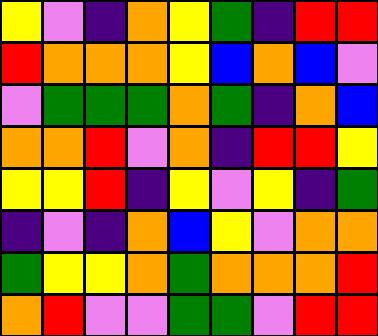[["yellow", "violet", "indigo", "orange", "yellow", "green", "indigo", "red", "red"], ["red", "orange", "orange", "orange", "yellow", "blue", "orange", "blue", "violet"], ["violet", "green", "green", "green", "orange", "green", "indigo", "orange", "blue"], ["orange", "orange", "red", "violet", "orange", "indigo", "red", "red", "yellow"], ["yellow", "yellow", "red", "indigo", "yellow", "violet", "yellow", "indigo", "green"], ["indigo", "violet", "indigo", "orange", "blue", "yellow", "violet", "orange", "orange"], ["green", "yellow", "yellow", "orange", "green", "orange", "orange", "orange", "red"], ["orange", "red", "violet", "violet", "green", "green", "violet", "red", "red"]]